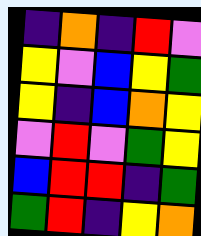[["indigo", "orange", "indigo", "red", "violet"], ["yellow", "violet", "blue", "yellow", "green"], ["yellow", "indigo", "blue", "orange", "yellow"], ["violet", "red", "violet", "green", "yellow"], ["blue", "red", "red", "indigo", "green"], ["green", "red", "indigo", "yellow", "orange"]]